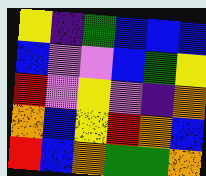[["yellow", "indigo", "green", "blue", "blue", "blue"], ["blue", "violet", "violet", "blue", "green", "yellow"], ["red", "violet", "yellow", "violet", "indigo", "orange"], ["orange", "blue", "yellow", "red", "orange", "blue"], ["red", "blue", "orange", "green", "green", "orange"]]